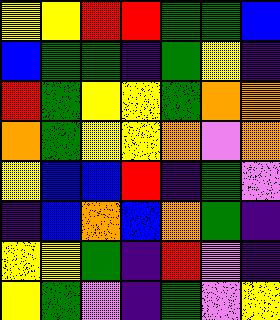[["yellow", "yellow", "red", "red", "green", "green", "blue"], ["blue", "green", "green", "indigo", "green", "yellow", "indigo"], ["red", "green", "yellow", "yellow", "green", "orange", "orange"], ["orange", "green", "yellow", "yellow", "orange", "violet", "orange"], ["yellow", "blue", "blue", "red", "indigo", "green", "violet"], ["indigo", "blue", "orange", "blue", "orange", "green", "indigo"], ["yellow", "yellow", "green", "indigo", "red", "violet", "indigo"], ["yellow", "green", "violet", "indigo", "green", "violet", "yellow"]]